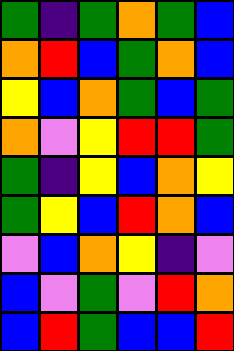[["green", "indigo", "green", "orange", "green", "blue"], ["orange", "red", "blue", "green", "orange", "blue"], ["yellow", "blue", "orange", "green", "blue", "green"], ["orange", "violet", "yellow", "red", "red", "green"], ["green", "indigo", "yellow", "blue", "orange", "yellow"], ["green", "yellow", "blue", "red", "orange", "blue"], ["violet", "blue", "orange", "yellow", "indigo", "violet"], ["blue", "violet", "green", "violet", "red", "orange"], ["blue", "red", "green", "blue", "blue", "red"]]